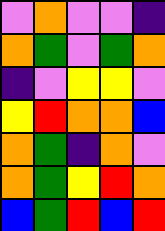[["violet", "orange", "violet", "violet", "indigo"], ["orange", "green", "violet", "green", "orange"], ["indigo", "violet", "yellow", "yellow", "violet"], ["yellow", "red", "orange", "orange", "blue"], ["orange", "green", "indigo", "orange", "violet"], ["orange", "green", "yellow", "red", "orange"], ["blue", "green", "red", "blue", "red"]]